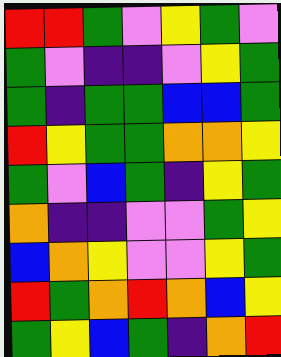[["red", "red", "green", "violet", "yellow", "green", "violet"], ["green", "violet", "indigo", "indigo", "violet", "yellow", "green"], ["green", "indigo", "green", "green", "blue", "blue", "green"], ["red", "yellow", "green", "green", "orange", "orange", "yellow"], ["green", "violet", "blue", "green", "indigo", "yellow", "green"], ["orange", "indigo", "indigo", "violet", "violet", "green", "yellow"], ["blue", "orange", "yellow", "violet", "violet", "yellow", "green"], ["red", "green", "orange", "red", "orange", "blue", "yellow"], ["green", "yellow", "blue", "green", "indigo", "orange", "red"]]